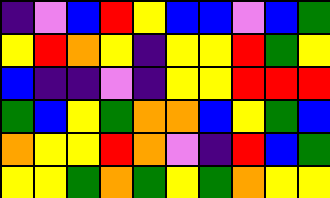[["indigo", "violet", "blue", "red", "yellow", "blue", "blue", "violet", "blue", "green"], ["yellow", "red", "orange", "yellow", "indigo", "yellow", "yellow", "red", "green", "yellow"], ["blue", "indigo", "indigo", "violet", "indigo", "yellow", "yellow", "red", "red", "red"], ["green", "blue", "yellow", "green", "orange", "orange", "blue", "yellow", "green", "blue"], ["orange", "yellow", "yellow", "red", "orange", "violet", "indigo", "red", "blue", "green"], ["yellow", "yellow", "green", "orange", "green", "yellow", "green", "orange", "yellow", "yellow"]]